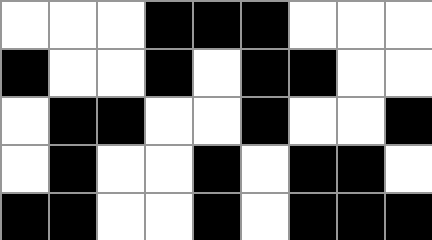[["white", "white", "white", "black", "black", "black", "white", "white", "white"], ["black", "white", "white", "black", "white", "black", "black", "white", "white"], ["white", "black", "black", "white", "white", "black", "white", "white", "black"], ["white", "black", "white", "white", "black", "white", "black", "black", "white"], ["black", "black", "white", "white", "black", "white", "black", "black", "black"]]